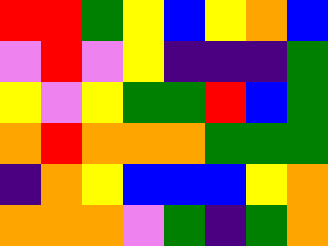[["red", "red", "green", "yellow", "blue", "yellow", "orange", "blue"], ["violet", "red", "violet", "yellow", "indigo", "indigo", "indigo", "green"], ["yellow", "violet", "yellow", "green", "green", "red", "blue", "green"], ["orange", "red", "orange", "orange", "orange", "green", "green", "green"], ["indigo", "orange", "yellow", "blue", "blue", "blue", "yellow", "orange"], ["orange", "orange", "orange", "violet", "green", "indigo", "green", "orange"]]